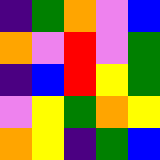[["indigo", "green", "orange", "violet", "blue"], ["orange", "violet", "red", "violet", "green"], ["indigo", "blue", "red", "yellow", "green"], ["violet", "yellow", "green", "orange", "yellow"], ["orange", "yellow", "indigo", "green", "blue"]]